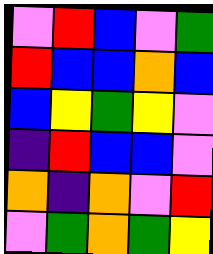[["violet", "red", "blue", "violet", "green"], ["red", "blue", "blue", "orange", "blue"], ["blue", "yellow", "green", "yellow", "violet"], ["indigo", "red", "blue", "blue", "violet"], ["orange", "indigo", "orange", "violet", "red"], ["violet", "green", "orange", "green", "yellow"]]